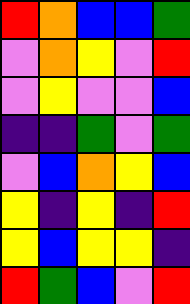[["red", "orange", "blue", "blue", "green"], ["violet", "orange", "yellow", "violet", "red"], ["violet", "yellow", "violet", "violet", "blue"], ["indigo", "indigo", "green", "violet", "green"], ["violet", "blue", "orange", "yellow", "blue"], ["yellow", "indigo", "yellow", "indigo", "red"], ["yellow", "blue", "yellow", "yellow", "indigo"], ["red", "green", "blue", "violet", "red"]]